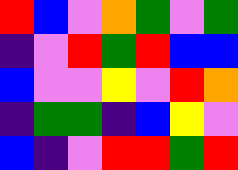[["red", "blue", "violet", "orange", "green", "violet", "green"], ["indigo", "violet", "red", "green", "red", "blue", "blue"], ["blue", "violet", "violet", "yellow", "violet", "red", "orange"], ["indigo", "green", "green", "indigo", "blue", "yellow", "violet"], ["blue", "indigo", "violet", "red", "red", "green", "red"]]